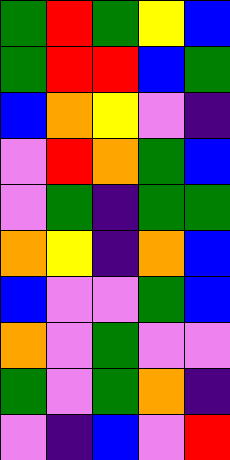[["green", "red", "green", "yellow", "blue"], ["green", "red", "red", "blue", "green"], ["blue", "orange", "yellow", "violet", "indigo"], ["violet", "red", "orange", "green", "blue"], ["violet", "green", "indigo", "green", "green"], ["orange", "yellow", "indigo", "orange", "blue"], ["blue", "violet", "violet", "green", "blue"], ["orange", "violet", "green", "violet", "violet"], ["green", "violet", "green", "orange", "indigo"], ["violet", "indigo", "blue", "violet", "red"]]